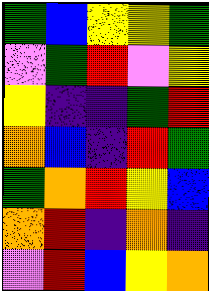[["green", "blue", "yellow", "yellow", "green"], ["violet", "green", "red", "violet", "yellow"], ["yellow", "indigo", "indigo", "green", "red"], ["orange", "blue", "indigo", "red", "green"], ["green", "orange", "red", "yellow", "blue"], ["orange", "red", "indigo", "orange", "indigo"], ["violet", "red", "blue", "yellow", "orange"]]